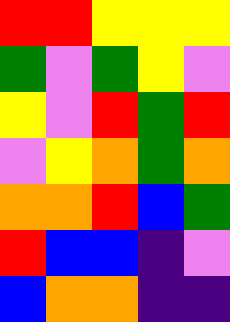[["red", "red", "yellow", "yellow", "yellow"], ["green", "violet", "green", "yellow", "violet"], ["yellow", "violet", "red", "green", "red"], ["violet", "yellow", "orange", "green", "orange"], ["orange", "orange", "red", "blue", "green"], ["red", "blue", "blue", "indigo", "violet"], ["blue", "orange", "orange", "indigo", "indigo"]]